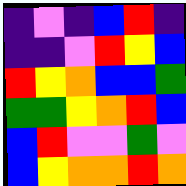[["indigo", "violet", "indigo", "blue", "red", "indigo"], ["indigo", "indigo", "violet", "red", "yellow", "blue"], ["red", "yellow", "orange", "blue", "blue", "green"], ["green", "green", "yellow", "orange", "red", "blue"], ["blue", "red", "violet", "violet", "green", "violet"], ["blue", "yellow", "orange", "orange", "red", "orange"]]